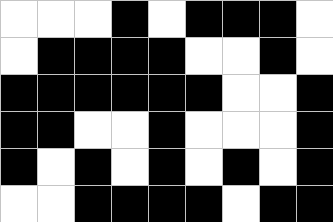[["white", "white", "white", "black", "white", "black", "black", "black", "white"], ["white", "black", "black", "black", "black", "white", "white", "black", "white"], ["black", "black", "black", "black", "black", "black", "white", "white", "black"], ["black", "black", "white", "white", "black", "white", "white", "white", "black"], ["black", "white", "black", "white", "black", "white", "black", "white", "black"], ["white", "white", "black", "black", "black", "black", "white", "black", "black"]]